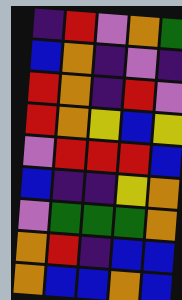[["indigo", "red", "violet", "orange", "green"], ["blue", "orange", "indigo", "violet", "indigo"], ["red", "orange", "indigo", "red", "violet"], ["red", "orange", "yellow", "blue", "yellow"], ["violet", "red", "red", "red", "blue"], ["blue", "indigo", "indigo", "yellow", "orange"], ["violet", "green", "green", "green", "orange"], ["orange", "red", "indigo", "blue", "blue"], ["orange", "blue", "blue", "orange", "blue"]]